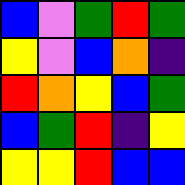[["blue", "violet", "green", "red", "green"], ["yellow", "violet", "blue", "orange", "indigo"], ["red", "orange", "yellow", "blue", "green"], ["blue", "green", "red", "indigo", "yellow"], ["yellow", "yellow", "red", "blue", "blue"]]